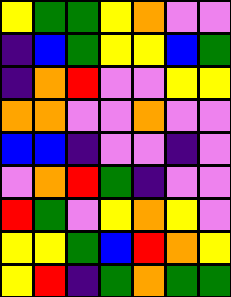[["yellow", "green", "green", "yellow", "orange", "violet", "violet"], ["indigo", "blue", "green", "yellow", "yellow", "blue", "green"], ["indigo", "orange", "red", "violet", "violet", "yellow", "yellow"], ["orange", "orange", "violet", "violet", "orange", "violet", "violet"], ["blue", "blue", "indigo", "violet", "violet", "indigo", "violet"], ["violet", "orange", "red", "green", "indigo", "violet", "violet"], ["red", "green", "violet", "yellow", "orange", "yellow", "violet"], ["yellow", "yellow", "green", "blue", "red", "orange", "yellow"], ["yellow", "red", "indigo", "green", "orange", "green", "green"]]